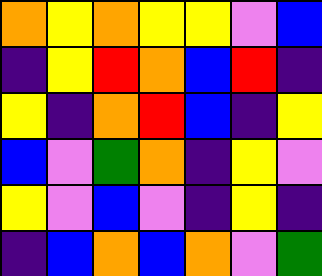[["orange", "yellow", "orange", "yellow", "yellow", "violet", "blue"], ["indigo", "yellow", "red", "orange", "blue", "red", "indigo"], ["yellow", "indigo", "orange", "red", "blue", "indigo", "yellow"], ["blue", "violet", "green", "orange", "indigo", "yellow", "violet"], ["yellow", "violet", "blue", "violet", "indigo", "yellow", "indigo"], ["indigo", "blue", "orange", "blue", "orange", "violet", "green"]]